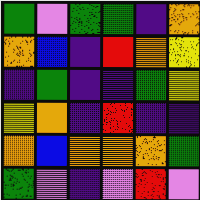[["green", "violet", "green", "green", "indigo", "orange"], ["orange", "blue", "indigo", "red", "orange", "yellow"], ["indigo", "green", "indigo", "indigo", "green", "yellow"], ["yellow", "orange", "indigo", "red", "indigo", "indigo"], ["orange", "blue", "orange", "orange", "orange", "green"], ["green", "violet", "indigo", "violet", "red", "violet"]]